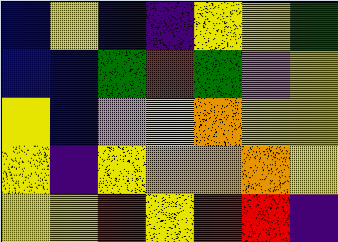[["blue", "yellow", "blue", "indigo", "yellow", "yellow", "green"], ["blue", "blue", "green", "red", "green", "violet", "yellow"], ["yellow", "blue", "violet", "yellow", "orange", "yellow", "yellow"], ["yellow", "indigo", "yellow", "orange", "orange", "orange", "yellow"], ["yellow", "yellow", "red", "yellow", "red", "red", "indigo"]]